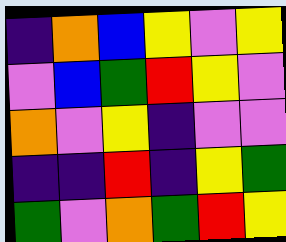[["indigo", "orange", "blue", "yellow", "violet", "yellow"], ["violet", "blue", "green", "red", "yellow", "violet"], ["orange", "violet", "yellow", "indigo", "violet", "violet"], ["indigo", "indigo", "red", "indigo", "yellow", "green"], ["green", "violet", "orange", "green", "red", "yellow"]]